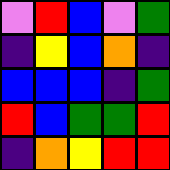[["violet", "red", "blue", "violet", "green"], ["indigo", "yellow", "blue", "orange", "indigo"], ["blue", "blue", "blue", "indigo", "green"], ["red", "blue", "green", "green", "red"], ["indigo", "orange", "yellow", "red", "red"]]